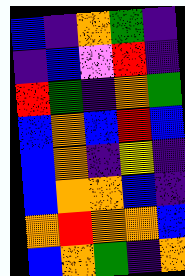[["blue", "indigo", "orange", "green", "indigo"], ["indigo", "blue", "violet", "red", "indigo"], ["red", "green", "indigo", "orange", "green"], ["blue", "orange", "blue", "red", "blue"], ["blue", "orange", "indigo", "yellow", "indigo"], ["blue", "orange", "orange", "blue", "indigo"], ["orange", "red", "orange", "orange", "blue"], ["blue", "orange", "green", "indigo", "orange"]]